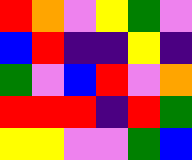[["red", "orange", "violet", "yellow", "green", "violet"], ["blue", "red", "indigo", "indigo", "yellow", "indigo"], ["green", "violet", "blue", "red", "violet", "orange"], ["red", "red", "red", "indigo", "red", "green"], ["yellow", "yellow", "violet", "violet", "green", "blue"]]